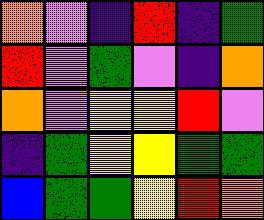[["orange", "violet", "indigo", "red", "indigo", "green"], ["red", "violet", "green", "violet", "indigo", "orange"], ["orange", "violet", "yellow", "yellow", "red", "violet"], ["indigo", "green", "yellow", "yellow", "green", "green"], ["blue", "green", "green", "yellow", "red", "orange"]]